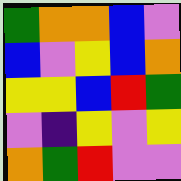[["green", "orange", "orange", "blue", "violet"], ["blue", "violet", "yellow", "blue", "orange"], ["yellow", "yellow", "blue", "red", "green"], ["violet", "indigo", "yellow", "violet", "yellow"], ["orange", "green", "red", "violet", "violet"]]